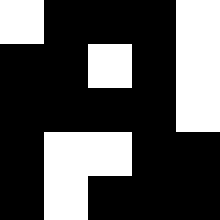[["white", "black", "black", "black", "white"], ["black", "black", "white", "black", "white"], ["black", "black", "black", "black", "white"], ["black", "white", "white", "black", "black"], ["black", "white", "black", "black", "black"]]